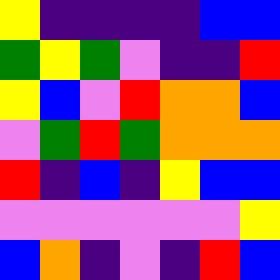[["yellow", "indigo", "indigo", "indigo", "indigo", "blue", "blue"], ["green", "yellow", "green", "violet", "indigo", "indigo", "red"], ["yellow", "blue", "violet", "red", "orange", "orange", "blue"], ["violet", "green", "red", "green", "orange", "orange", "orange"], ["red", "indigo", "blue", "indigo", "yellow", "blue", "blue"], ["violet", "violet", "violet", "violet", "violet", "violet", "yellow"], ["blue", "orange", "indigo", "violet", "indigo", "red", "blue"]]